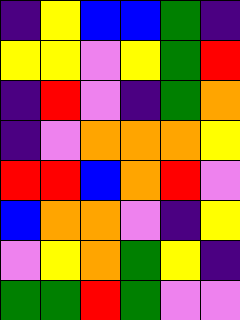[["indigo", "yellow", "blue", "blue", "green", "indigo"], ["yellow", "yellow", "violet", "yellow", "green", "red"], ["indigo", "red", "violet", "indigo", "green", "orange"], ["indigo", "violet", "orange", "orange", "orange", "yellow"], ["red", "red", "blue", "orange", "red", "violet"], ["blue", "orange", "orange", "violet", "indigo", "yellow"], ["violet", "yellow", "orange", "green", "yellow", "indigo"], ["green", "green", "red", "green", "violet", "violet"]]